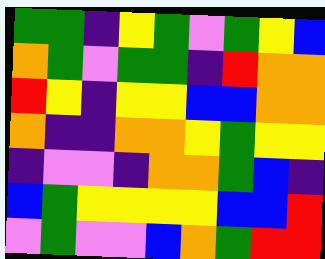[["green", "green", "indigo", "yellow", "green", "violet", "green", "yellow", "blue"], ["orange", "green", "violet", "green", "green", "indigo", "red", "orange", "orange"], ["red", "yellow", "indigo", "yellow", "yellow", "blue", "blue", "orange", "orange"], ["orange", "indigo", "indigo", "orange", "orange", "yellow", "green", "yellow", "yellow"], ["indigo", "violet", "violet", "indigo", "orange", "orange", "green", "blue", "indigo"], ["blue", "green", "yellow", "yellow", "yellow", "yellow", "blue", "blue", "red"], ["violet", "green", "violet", "violet", "blue", "orange", "green", "red", "red"]]